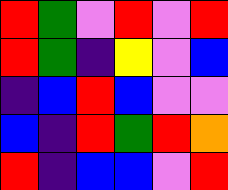[["red", "green", "violet", "red", "violet", "red"], ["red", "green", "indigo", "yellow", "violet", "blue"], ["indigo", "blue", "red", "blue", "violet", "violet"], ["blue", "indigo", "red", "green", "red", "orange"], ["red", "indigo", "blue", "blue", "violet", "red"]]